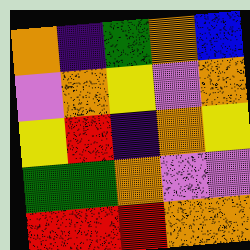[["orange", "indigo", "green", "orange", "blue"], ["violet", "orange", "yellow", "violet", "orange"], ["yellow", "red", "indigo", "orange", "yellow"], ["green", "green", "orange", "violet", "violet"], ["red", "red", "red", "orange", "orange"]]